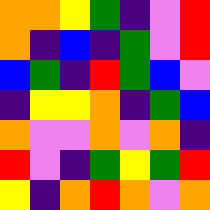[["orange", "orange", "yellow", "green", "indigo", "violet", "red"], ["orange", "indigo", "blue", "indigo", "green", "violet", "red"], ["blue", "green", "indigo", "red", "green", "blue", "violet"], ["indigo", "yellow", "yellow", "orange", "indigo", "green", "blue"], ["orange", "violet", "violet", "orange", "violet", "orange", "indigo"], ["red", "violet", "indigo", "green", "yellow", "green", "red"], ["yellow", "indigo", "orange", "red", "orange", "violet", "orange"]]